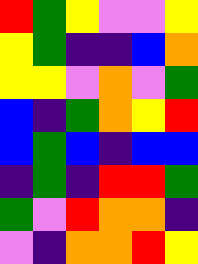[["red", "green", "yellow", "violet", "violet", "yellow"], ["yellow", "green", "indigo", "indigo", "blue", "orange"], ["yellow", "yellow", "violet", "orange", "violet", "green"], ["blue", "indigo", "green", "orange", "yellow", "red"], ["blue", "green", "blue", "indigo", "blue", "blue"], ["indigo", "green", "indigo", "red", "red", "green"], ["green", "violet", "red", "orange", "orange", "indigo"], ["violet", "indigo", "orange", "orange", "red", "yellow"]]